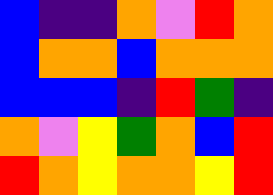[["blue", "indigo", "indigo", "orange", "violet", "red", "orange"], ["blue", "orange", "orange", "blue", "orange", "orange", "orange"], ["blue", "blue", "blue", "indigo", "red", "green", "indigo"], ["orange", "violet", "yellow", "green", "orange", "blue", "red"], ["red", "orange", "yellow", "orange", "orange", "yellow", "red"]]